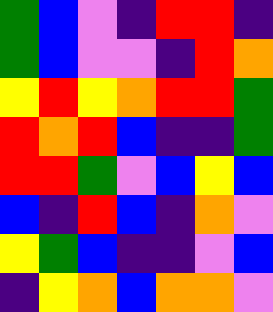[["green", "blue", "violet", "indigo", "red", "red", "indigo"], ["green", "blue", "violet", "violet", "indigo", "red", "orange"], ["yellow", "red", "yellow", "orange", "red", "red", "green"], ["red", "orange", "red", "blue", "indigo", "indigo", "green"], ["red", "red", "green", "violet", "blue", "yellow", "blue"], ["blue", "indigo", "red", "blue", "indigo", "orange", "violet"], ["yellow", "green", "blue", "indigo", "indigo", "violet", "blue"], ["indigo", "yellow", "orange", "blue", "orange", "orange", "violet"]]